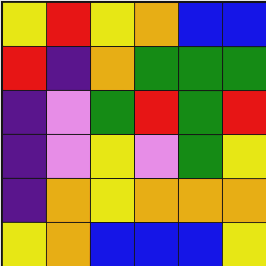[["yellow", "red", "yellow", "orange", "blue", "blue"], ["red", "indigo", "orange", "green", "green", "green"], ["indigo", "violet", "green", "red", "green", "red"], ["indigo", "violet", "yellow", "violet", "green", "yellow"], ["indigo", "orange", "yellow", "orange", "orange", "orange"], ["yellow", "orange", "blue", "blue", "blue", "yellow"]]